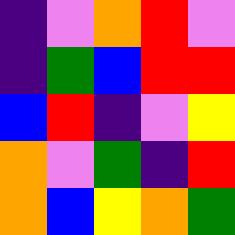[["indigo", "violet", "orange", "red", "violet"], ["indigo", "green", "blue", "red", "red"], ["blue", "red", "indigo", "violet", "yellow"], ["orange", "violet", "green", "indigo", "red"], ["orange", "blue", "yellow", "orange", "green"]]